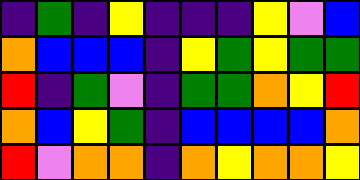[["indigo", "green", "indigo", "yellow", "indigo", "indigo", "indigo", "yellow", "violet", "blue"], ["orange", "blue", "blue", "blue", "indigo", "yellow", "green", "yellow", "green", "green"], ["red", "indigo", "green", "violet", "indigo", "green", "green", "orange", "yellow", "red"], ["orange", "blue", "yellow", "green", "indigo", "blue", "blue", "blue", "blue", "orange"], ["red", "violet", "orange", "orange", "indigo", "orange", "yellow", "orange", "orange", "yellow"]]